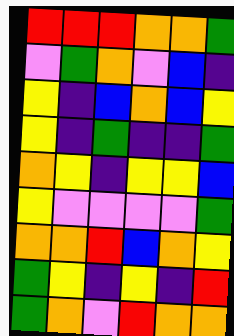[["red", "red", "red", "orange", "orange", "green"], ["violet", "green", "orange", "violet", "blue", "indigo"], ["yellow", "indigo", "blue", "orange", "blue", "yellow"], ["yellow", "indigo", "green", "indigo", "indigo", "green"], ["orange", "yellow", "indigo", "yellow", "yellow", "blue"], ["yellow", "violet", "violet", "violet", "violet", "green"], ["orange", "orange", "red", "blue", "orange", "yellow"], ["green", "yellow", "indigo", "yellow", "indigo", "red"], ["green", "orange", "violet", "red", "orange", "orange"]]